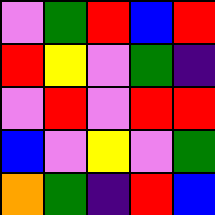[["violet", "green", "red", "blue", "red"], ["red", "yellow", "violet", "green", "indigo"], ["violet", "red", "violet", "red", "red"], ["blue", "violet", "yellow", "violet", "green"], ["orange", "green", "indigo", "red", "blue"]]